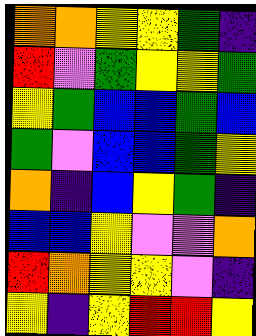[["orange", "orange", "yellow", "yellow", "green", "indigo"], ["red", "violet", "green", "yellow", "yellow", "green"], ["yellow", "green", "blue", "blue", "green", "blue"], ["green", "violet", "blue", "blue", "green", "yellow"], ["orange", "indigo", "blue", "yellow", "green", "indigo"], ["blue", "blue", "yellow", "violet", "violet", "orange"], ["red", "orange", "yellow", "yellow", "violet", "indigo"], ["yellow", "indigo", "yellow", "red", "red", "yellow"]]